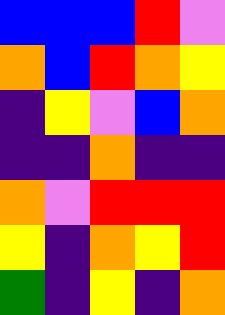[["blue", "blue", "blue", "red", "violet"], ["orange", "blue", "red", "orange", "yellow"], ["indigo", "yellow", "violet", "blue", "orange"], ["indigo", "indigo", "orange", "indigo", "indigo"], ["orange", "violet", "red", "red", "red"], ["yellow", "indigo", "orange", "yellow", "red"], ["green", "indigo", "yellow", "indigo", "orange"]]